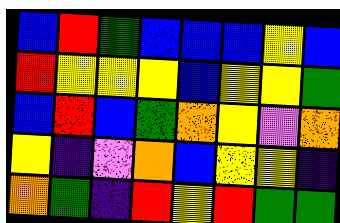[["blue", "red", "green", "blue", "blue", "blue", "yellow", "blue"], ["red", "yellow", "yellow", "yellow", "blue", "yellow", "yellow", "green"], ["blue", "red", "blue", "green", "orange", "yellow", "violet", "orange"], ["yellow", "indigo", "violet", "orange", "blue", "yellow", "yellow", "indigo"], ["orange", "green", "indigo", "red", "yellow", "red", "green", "green"]]